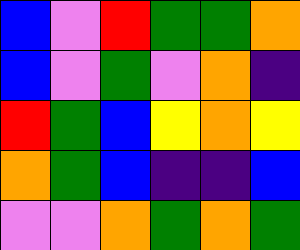[["blue", "violet", "red", "green", "green", "orange"], ["blue", "violet", "green", "violet", "orange", "indigo"], ["red", "green", "blue", "yellow", "orange", "yellow"], ["orange", "green", "blue", "indigo", "indigo", "blue"], ["violet", "violet", "orange", "green", "orange", "green"]]